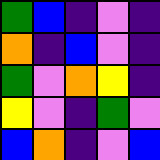[["green", "blue", "indigo", "violet", "indigo"], ["orange", "indigo", "blue", "violet", "indigo"], ["green", "violet", "orange", "yellow", "indigo"], ["yellow", "violet", "indigo", "green", "violet"], ["blue", "orange", "indigo", "violet", "blue"]]